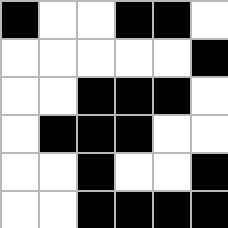[["black", "white", "white", "black", "black", "white"], ["white", "white", "white", "white", "white", "black"], ["white", "white", "black", "black", "black", "white"], ["white", "black", "black", "black", "white", "white"], ["white", "white", "black", "white", "white", "black"], ["white", "white", "black", "black", "black", "black"]]